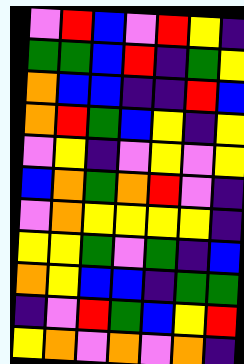[["violet", "red", "blue", "violet", "red", "yellow", "indigo"], ["green", "green", "blue", "red", "indigo", "green", "yellow"], ["orange", "blue", "blue", "indigo", "indigo", "red", "blue"], ["orange", "red", "green", "blue", "yellow", "indigo", "yellow"], ["violet", "yellow", "indigo", "violet", "yellow", "violet", "yellow"], ["blue", "orange", "green", "orange", "red", "violet", "indigo"], ["violet", "orange", "yellow", "yellow", "yellow", "yellow", "indigo"], ["yellow", "yellow", "green", "violet", "green", "indigo", "blue"], ["orange", "yellow", "blue", "blue", "indigo", "green", "green"], ["indigo", "violet", "red", "green", "blue", "yellow", "red"], ["yellow", "orange", "violet", "orange", "violet", "orange", "indigo"]]